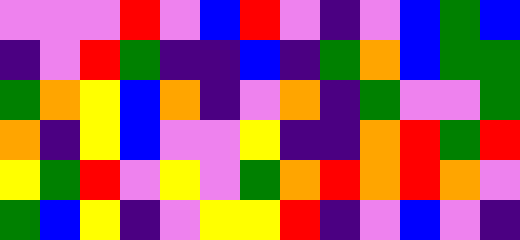[["violet", "violet", "violet", "red", "violet", "blue", "red", "violet", "indigo", "violet", "blue", "green", "blue"], ["indigo", "violet", "red", "green", "indigo", "indigo", "blue", "indigo", "green", "orange", "blue", "green", "green"], ["green", "orange", "yellow", "blue", "orange", "indigo", "violet", "orange", "indigo", "green", "violet", "violet", "green"], ["orange", "indigo", "yellow", "blue", "violet", "violet", "yellow", "indigo", "indigo", "orange", "red", "green", "red"], ["yellow", "green", "red", "violet", "yellow", "violet", "green", "orange", "red", "orange", "red", "orange", "violet"], ["green", "blue", "yellow", "indigo", "violet", "yellow", "yellow", "red", "indigo", "violet", "blue", "violet", "indigo"]]